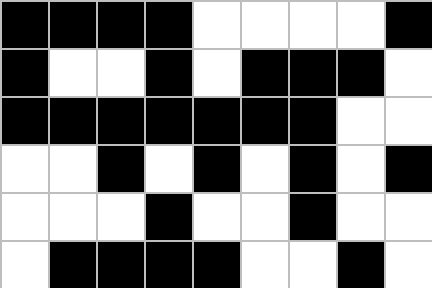[["black", "black", "black", "black", "white", "white", "white", "white", "black"], ["black", "white", "white", "black", "white", "black", "black", "black", "white"], ["black", "black", "black", "black", "black", "black", "black", "white", "white"], ["white", "white", "black", "white", "black", "white", "black", "white", "black"], ["white", "white", "white", "black", "white", "white", "black", "white", "white"], ["white", "black", "black", "black", "black", "white", "white", "black", "white"]]